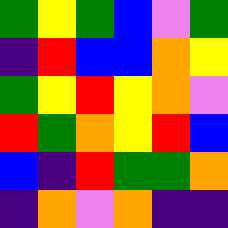[["green", "yellow", "green", "blue", "violet", "green"], ["indigo", "red", "blue", "blue", "orange", "yellow"], ["green", "yellow", "red", "yellow", "orange", "violet"], ["red", "green", "orange", "yellow", "red", "blue"], ["blue", "indigo", "red", "green", "green", "orange"], ["indigo", "orange", "violet", "orange", "indigo", "indigo"]]